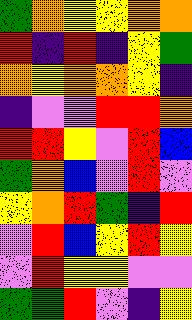[["green", "orange", "yellow", "yellow", "orange", "orange"], ["red", "indigo", "red", "indigo", "yellow", "green"], ["orange", "yellow", "orange", "orange", "yellow", "indigo"], ["indigo", "violet", "violet", "red", "red", "orange"], ["red", "red", "yellow", "violet", "red", "blue"], ["green", "orange", "blue", "violet", "red", "violet"], ["yellow", "orange", "red", "green", "indigo", "red"], ["violet", "red", "blue", "yellow", "red", "yellow"], ["violet", "red", "yellow", "yellow", "violet", "violet"], ["green", "green", "red", "violet", "indigo", "yellow"]]